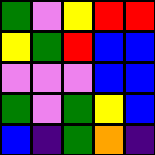[["green", "violet", "yellow", "red", "red"], ["yellow", "green", "red", "blue", "blue"], ["violet", "violet", "violet", "blue", "blue"], ["green", "violet", "green", "yellow", "blue"], ["blue", "indigo", "green", "orange", "indigo"]]